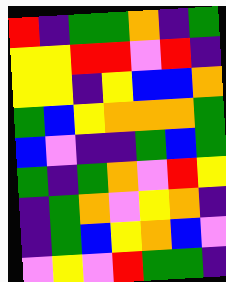[["red", "indigo", "green", "green", "orange", "indigo", "green"], ["yellow", "yellow", "red", "red", "violet", "red", "indigo"], ["yellow", "yellow", "indigo", "yellow", "blue", "blue", "orange"], ["green", "blue", "yellow", "orange", "orange", "orange", "green"], ["blue", "violet", "indigo", "indigo", "green", "blue", "green"], ["green", "indigo", "green", "orange", "violet", "red", "yellow"], ["indigo", "green", "orange", "violet", "yellow", "orange", "indigo"], ["indigo", "green", "blue", "yellow", "orange", "blue", "violet"], ["violet", "yellow", "violet", "red", "green", "green", "indigo"]]